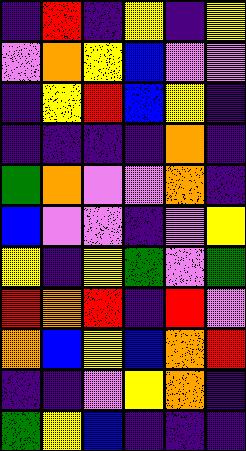[["indigo", "red", "indigo", "yellow", "indigo", "yellow"], ["violet", "orange", "yellow", "blue", "violet", "violet"], ["indigo", "yellow", "red", "blue", "yellow", "indigo"], ["indigo", "indigo", "indigo", "indigo", "orange", "indigo"], ["green", "orange", "violet", "violet", "orange", "indigo"], ["blue", "violet", "violet", "indigo", "violet", "yellow"], ["yellow", "indigo", "yellow", "green", "violet", "green"], ["red", "orange", "red", "indigo", "red", "violet"], ["orange", "blue", "yellow", "blue", "orange", "red"], ["indigo", "indigo", "violet", "yellow", "orange", "indigo"], ["green", "yellow", "blue", "indigo", "indigo", "indigo"]]